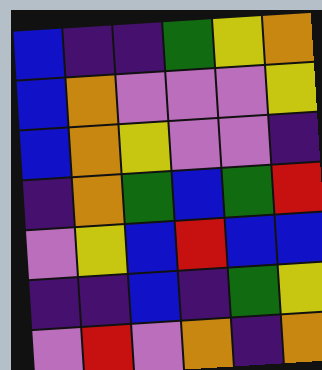[["blue", "indigo", "indigo", "green", "yellow", "orange"], ["blue", "orange", "violet", "violet", "violet", "yellow"], ["blue", "orange", "yellow", "violet", "violet", "indigo"], ["indigo", "orange", "green", "blue", "green", "red"], ["violet", "yellow", "blue", "red", "blue", "blue"], ["indigo", "indigo", "blue", "indigo", "green", "yellow"], ["violet", "red", "violet", "orange", "indigo", "orange"]]